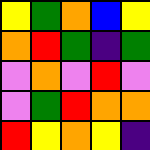[["yellow", "green", "orange", "blue", "yellow"], ["orange", "red", "green", "indigo", "green"], ["violet", "orange", "violet", "red", "violet"], ["violet", "green", "red", "orange", "orange"], ["red", "yellow", "orange", "yellow", "indigo"]]